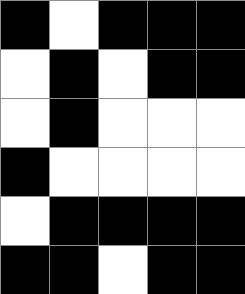[["black", "white", "black", "black", "black"], ["white", "black", "white", "black", "black"], ["white", "black", "white", "white", "white"], ["black", "white", "white", "white", "white"], ["white", "black", "black", "black", "black"], ["black", "black", "white", "black", "black"]]